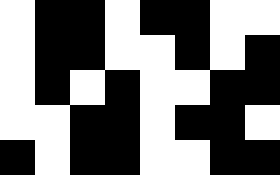[["white", "black", "black", "white", "black", "black", "white", "white"], ["white", "black", "black", "white", "white", "black", "white", "black"], ["white", "black", "white", "black", "white", "white", "black", "black"], ["white", "white", "black", "black", "white", "black", "black", "white"], ["black", "white", "black", "black", "white", "white", "black", "black"]]